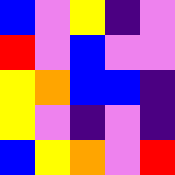[["blue", "violet", "yellow", "indigo", "violet"], ["red", "violet", "blue", "violet", "violet"], ["yellow", "orange", "blue", "blue", "indigo"], ["yellow", "violet", "indigo", "violet", "indigo"], ["blue", "yellow", "orange", "violet", "red"]]